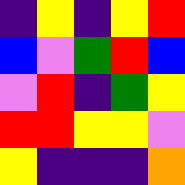[["indigo", "yellow", "indigo", "yellow", "red"], ["blue", "violet", "green", "red", "blue"], ["violet", "red", "indigo", "green", "yellow"], ["red", "red", "yellow", "yellow", "violet"], ["yellow", "indigo", "indigo", "indigo", "orange"]]